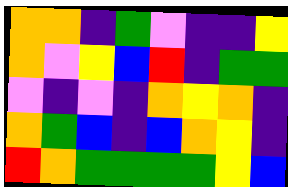[["orange", "orange", "indigo", "green", "violet", "indigo", "indigo", "yellow"], ["orange", "violet", "yellow", "blue", "red", "indigo", "green", "green"], ["violet", "indigo", "violet", "indigo", "orange", "yellow", "orange", "indigo"], ["orange", "green", "blue", "indigo", "blue", "orange", "yellow", "indigo"], ["red", "orange", "green", "green", "green", "green", "yellow", "blue"]]